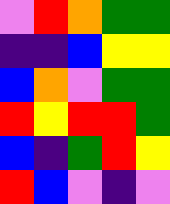[["violet", "red", "orange", "green", "green"], ["indigo", "indigo", "blue", "yellow", "yellow"], ["blue", "orange", "violet", "green", "green"], ["red", "yellow", "red", "red", "green"], ["blue", "indigo", "green", "red", "yellow"], ["red", "blue", "violet", "indigo", "violet"]]